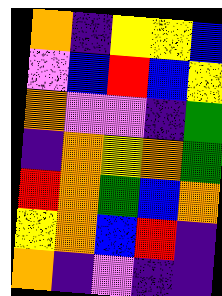[["orange", "indigo", "yellow", "yellow", "blue"], ["violet", "blue", "red", "blue", "yellow"], ["orange", "violet", "violet", "indigo", "green"], ["indigo", "orange", "yellow", "orange", "green"], ["red", "orange", "green", "blue", "orange"], ["yellow", "orange", "blue", "red", "indigo"], ["orange", "indigo", "violet", "indigo", "indigo"]]